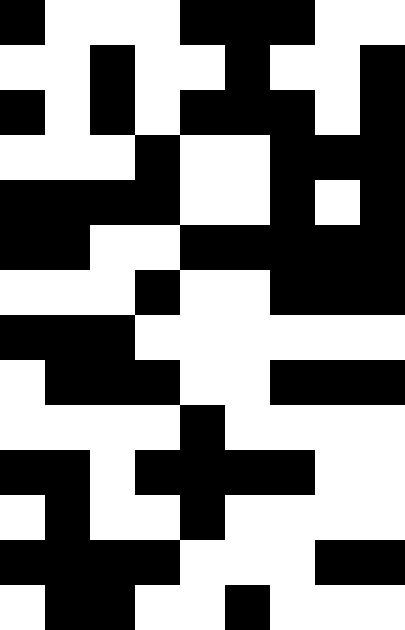[["black", "white", "white", "white", "black", "black", "black", "white", "white"], ["white", "white", "black", "white", "white", "black", "white", "white", "black"], ["black", "white", "black", "white", "black", "black", "black", "white", "black"], ["white", "white", "white", "black", "white", "white", "black", "black", "black"], ["black", "black", "black", "black", "white", "white", "black", "white", "black"], ["black", "black", "white", "white", "black", "black", "black", "black", "black"], ["white", "white", "white", "black", "white", "white", "black", "black", "black"], ["black", "black", "black", "white", "white", "white", "white", "white", "white"], ["white", "black", "black", "black", "white", "white", "black", "black", "black"], ["white", "white", "white", "white", "black", "white", "white", "white", "white"], ["black", "black", "white", "black", "black", "black", "black", "white", "white"], ["white", "black", "white", "white", "black", "white", "white", "white", "white"], ["black", "black", "black", "black", "white", "white", "white", "black", "black"], ["white", "black", "black", "white", "white", "black", "white", "white", "white"]]